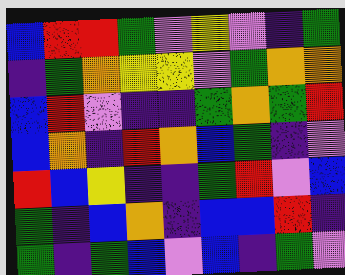[["blue", "red", "red", "green", "violet", "yellow", "violet", "indigo", "green"], ["indigo", "green", "orange", "yellow", "yellow", "violet", "green", "orange", "orange"], ["blue", "red", "violet", "indigo", "indigo", "green", "orange", "green", "red"], ["blue", "orange", "indigo", "red", "orange", "blue", "green", "indigo", "violet"], ["red", "blue", "yellow", "indigo", "indigo", "green", "red", "violet", "blue"], ["green", "indigo", "blue", "orange", "indigo", "blue", "blue", "red", "indigo"], ["green", "indigo", "green", "blue", "violet", "blue", "indigo", "green", "violet"]]